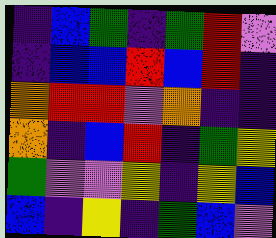[["indigo", "blue", "green", "indigo", "green", "red", "violet"], ["indigo", "blue", "blue", "red", "blue", "red", "indigo"], ["orange", "red", "red", "violet", "orange", "indigo", "indigo"], ["orange", "indigo", "blue", "red", "indigo", "green", "yellow"], ["green", "violet", "violet", "yellow", "indigo", "yellow", "blue"], ["blue", "indigo", "yellow", "indigo", "green", "blue", "violet"]]